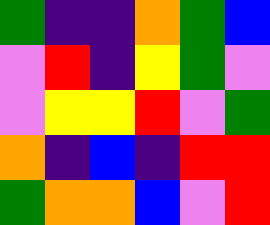[["green", "indigo", "indigo", "orange", "green", "blue"], ["violet", "red", "indigo", "yellow", "green", "violet"], ["violet", "yellow", "yellow", "red", "violet", "green"], ["orange", "indigo", "blue", "indigo", "red", "red"], ["green", "orange", "orange", "blue", "violet", "red"]]